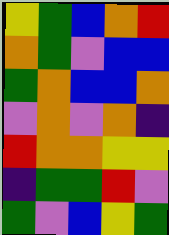[["yellow", "green", "blue", "orange", "red"], ["orange", "green", "violet", "blue", "blue"], ["green", "orange", "blue", "blue", "orange"], ["violet", "orange", "violet", "orange", "indigo"], ["red", "orange", "orange", "yellow", "yellow"], ["indigo", "green", "green", "red", "violet"], ["green", "violet", "blue", "yellow", "green"]]